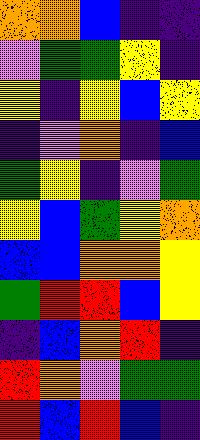[["orange", "orange", "blue", "indigo", "indigo"], ["violet", "green", "green", "yellow", "indigo"], ["yellow", "indigo", "yellow", "blue", "yellow"], ["indigo", "violet", "orange", "indigo", "blue"], ["green", "yellow", "indigo", "violet", "green"], ["yellow", "blue", "green", "yellow", "orange"], ["blue", "blue", "orange", "orange", "yellow"], ["green", "red", "red", "blue", "yellow"], ["indigo", "blue", "orange", "red", "indigo"], ["red", "orange", "violet", "green", "green"], ["red", "blue", "red", "blue", "indigo"]]